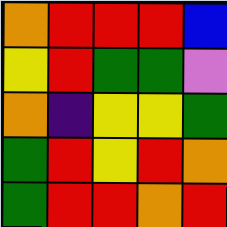[["orange", "red", "red", "red", "blue"], ["yellow", "red", "green", "green", "violet"], ["orange", "indigo", "yellow", "yellow", "green"], ["green", "red", "yellow", "red", "orange"], ["green", "red", "red", "orange", "red"]]